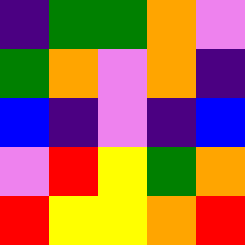[["indigo", "green", "green", "orange", "violet"], ["green", "orange", "violet", "orange", "indigo"], ["blue", "indigo", "violet", "indigo", "blue"], ["violet", "red", "yellow", "green", "orange"], ["red", "yellow", "yellow", "orange", "red"]]